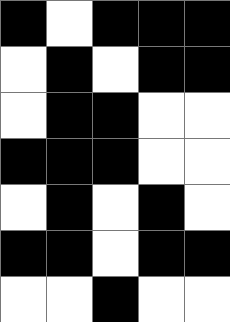[["black", "white", "black", "black", "black"], ["white", "black", "white", "black", "black"], ["white", "black", "black", "white", "white"], ["black", "black", "black", "white", "white"], ["white", "black", "white", "black", "white"], ["black", "black", "white", "black", "black"], ["white", "white", "black", "white", "white"]]